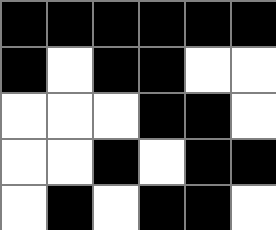[["black", "black", "black", "black", "black", "black"], ["black", "white", "black", "black", "white", "white"], ["white", "white", "white", "black", "black", "white"], ["white", "white", "black", "white", "black", "black"], ["white", "black", "white", "black", "black", "white"]]